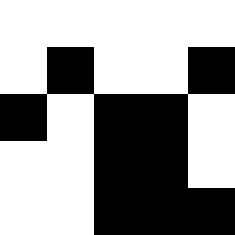[["white", "white", "white", "white", "white"], ["white", "black", "white", "white", "black"], ["black", "white", "black", "black", "white"], ["white", "white", "black", "black", "white"], ["white", "white", "black", "black", "black"]]